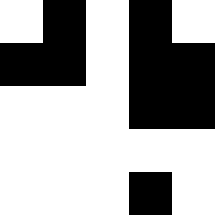[["white", "black", "white", "black", "white"], ["black", "black", "white", "black", "black"], ["white", "white", "white", "black", "black"], ["white", "white", "white", "white", "white"], ["white", "white", "white", "black", "white"]]